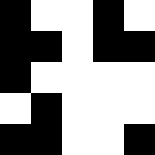[["black", "white", "white", "black", "white"], ["black", "black", "white", "black", "black"], ["black", "white", "white", "white", "white"], ["white", "black", "white", "white", "white"], ["black", "black", "white", "white", "black"]]